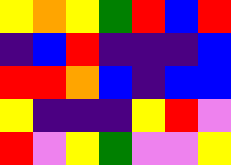[["yellow", "orange", "yellow", "green", "red", "blue", "red"], ["indigo", "blue", "red", "indigo", "indigo", "indigo", "blue"], ["red", "red", "orange", "blue", "indigo", "blue", "blue"], ["yellow", "indigo", "indigo", "indigo", "yellow", "red", "violet"], ["red", "violet", "yellow", "green", "violet", "violet", "yellow"]]